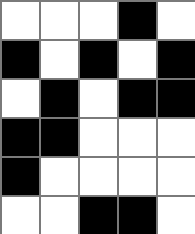[["white", "white", "white", "black", "white"], ["black", "white", "black", "white", "black"], ["white", "black", "white", "black", "black"], ["black", "black", "white", "white", "white"], ["black", "white", "white", "white", "white"], ["white", "white", "black", "black", "white"]]